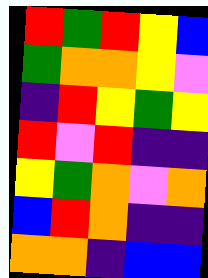[["red", "green", "red", "yellow", "blue"], ["green", "orange", "orange", "yellow", "violet"], ["indigo", "red", "yellow", "green", "yellow"], ["red", "violet", "red", "indigo", "indigo"], ["yellow", "green", "orange", "violet", "orange"], ["blue", "red", "orange", "indigo", "indigo"], ["orange", "orange", "indigo", "blue", "blue"]]